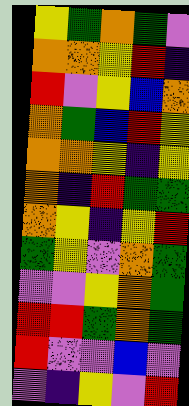[["yellow", "green", "orange", "green", "violet"], ["orange", "orange", "yellow", "red", "indigo"], ["red", "violet", "yellow", "blue", "orange"], ["orange", "green", "blue", "red", "yellow"], ["orange", "orange", "yellow", "indigo", "yellow"], ["orange", "indigo", "red", "green", "green"], ["orange", "yellow", "indigo", "yellow", "red"], ["green", "yellow", "violet", "orange", "green"], ["violet", "violet", "yellow", "orange", "green"], ["red", "red", "green", "orange", "green"], ["red", "violet", "violet", "blue", "violet"], ["violet", "indigo", "yellow", "violet", "red"]]